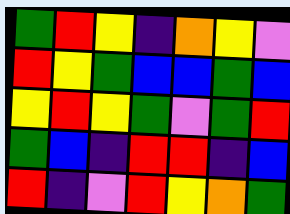[["green", "red", "yellow", "indigo", "orange", "yellow", "violet"], ["red", "yellow", "green", "blue", "blue", "green", "blue"], ["yellow", "red", "yellow", "green", "violet", "green", "red"], ["green", "blue", "indigo", "red", "red", "indigo", "blue"], ["red", "indigo", "violet", "red", "yellow", "orange", "green"]]